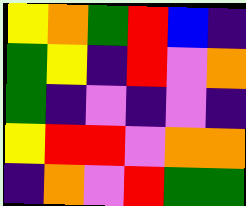[["yellow", "orange", "green", "red", "blue", "indigo"], ["green", "yellow", "indigo", "red", "violet", "orange"], ["green", "indigo", "violet", "indigo", "violet", "indigo"], ["yellow", "red", "red", "violet", "orange", "orange"], ["indigo", "orange", "violet", "red", "green", "green"]]